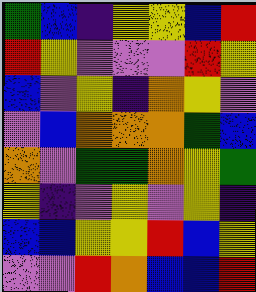[["green", "blue", "indigo", "yellow", "yellow", "blue", "red"], ["red", "yellow", "violet", "violet", "violet", "red", "yellow"], ["blue", "violet", "yellow", "indigo", "orange", "yellow", "violet"], ["violet", "blue", "orange", "orange", "orange", "green", "blue"], ["orange", "violet", "green", "green", "orange", "yellow", "green"], ["yellow", "indigo", "violet", "yellow", "violet", "yellow", "indigo"], ["blue", "blue", "yellow", "yellow", "red", "blue", "yellow"], ["violet", "violet", "red", "orange", "blue", "blue", "red"]]